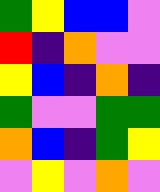[["green", "yellow", "blue", "blue", "violet"], ["red", "indigo", "orange", "violet", "violet"], ["yellow", "blue", "indigo", "orange", "indigo"], ["green", "violet", "violet", "green", "green"], ["orange", "blue", "indigo", "green", "yellow"], ["violet", "yellow", "violet", "orange", "violet"]]